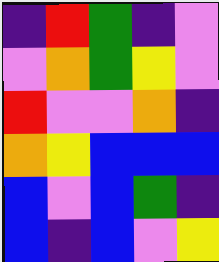[["indigo", "red", "green", "indigo", "violet"], ["violet", "orange", "green", "yellow", "violet"], ["red", "violet", "violet", "orange", "indigo"], ["orange", "yellow", "blue", "blue", "blue"], ["blue", "violet", "blue", "green", "indigo"], ["blue", "indigo", "blue", "violet", "yellow"]]